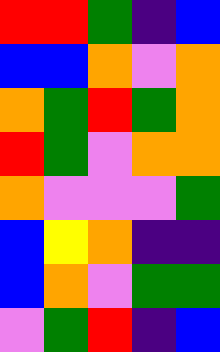[["red", "red", "green", "indigo", "blue"], ["blue", "blue", "orange", "violet", "orange"], ["orange", "green", "red", "green", "orange"], ["red", "green", "violet", "orange", "orange"], ["orange", "violet", "violet", "violet", "green"], ["blue", "yellow", "orange", "indigo", "indigo"], ["blue", "orange", "violet", "green", "green"], ["violet", "green", "red", "indigo", "blue"]]